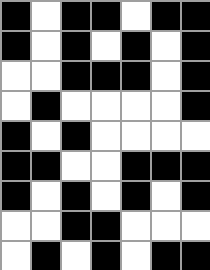[["black", "white", "black", "black", "white", "black", "black"], ["black", "white", "black", "white", "black", "white", "black"], ["white", "white", "black", "black", "black", "white", "black"], ["white", "black", "white", "white", "white", "white", "black"], ["black", "white", "black", "white", "white", "white", "white"], ["black", "black", "white", "white", "black", "black", "black"], ["black", "white", "black", "white", "black", "white", "black"], ["white", "white", "black", "black", "white", "white", "white"], ["white", "black", "white", "black", "white", "black", "black"]]